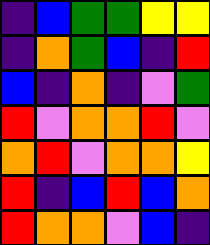[["indigo", "blue", "green", "green", "yellow", "yellow"], ["indigo", "orange", "green", "blue", "indigo", "red"], ["blue", "indigo", "orange", "indigo", "violet", "green"], ["red", "violet", "orange", "orange", "red", "violet"], ["orange", "red", "violet", "orange", "orange", "yellow"], ["red", "indigo", "blue", "red", "blue", "orange"], ["red", "orange", "orange", "violet", "blue", "indigo"]]